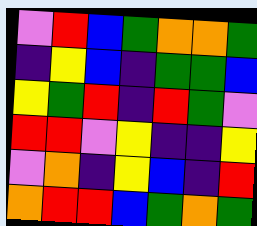[["violet", "red", "blue", "green", "orange", "orange", "green"], ["indigo", "yellow", "blue", "indigo", "green", "green", "blue"], ["yellow", "green", "red", "indigo", "red", "green", "violet"], ["red", "red", "violet", "yellow", "indigo", "indigo", "yellow"], ["violet", "orange", "indigo", "yellow", "blue", "indigo", "red"], ["orange", "red", "red", "blue", "green", "orange", "green"]]